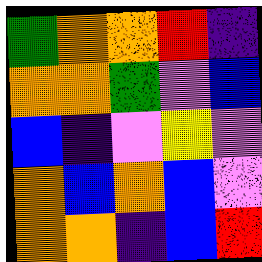[["green", "orange", "orange", "red", "indigo"], ["orange", "orange", "green", "violet", "blue"], ["blue", "indigo", "violet", "yellow", "violet"], ["orange", "blue", "orange", "blue", "violet"], ["orange", "orange", "indigo", "blue", "red"]]